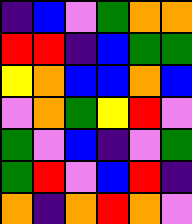[["indigo", "blue", "violet", "green", "orange", "orange"], ["red", "red", "indigo", "blue", "green", "green"], ["yellow", "orange", "blue", "blue", "orange", "blue"], ["violet", "orange", "green", "yellow", "red", "violet"], ["green", "violet", "blue", "indigo", "violet", "green"], ["green", "red", "violet", "blue", "red", "indigo"], ["orange", "indigo", "orange", "red", "orange", "violet"]]